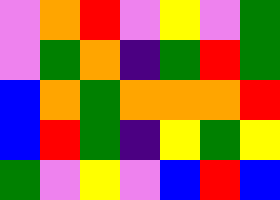[["violet", "orange", "red", "violet", "yellow", "violet", "green"], ["violet", "green", "orange", "indigo", "green", "red", "green"], ["blue", "orange", "green", "orange", "orange", "orange", "red"], ["blue", "red", "green", "indigo", "yellow", "green", "yellow"], ["green", "violet", "yellow", "violet", "blue", "red", "blue"]]